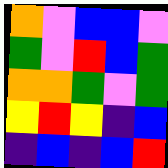[["orange", "violet", "blue", "blue", "violet"], ["green", "violet", "red", "blue", "green"], ["orange", "orange", "green", "violet", "green"], ["yellow", "red", "yellow", "indigo", "blue"], ["indigo", "blue", "indigo", "blue", "red"]]